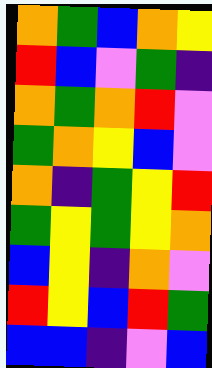[["orange", "green", "blue", "orange", "yellow"], ["red", "blue", "violet", "green", "indigo"], ["orange", "green", "orange", "red", "violet"], ["green", "orange", "yellow", "blue", "violet"], ["orange", "indigo", "green", "yellow", "red"], ["green", "yellow", "green", "yellow", "orange"], ["blue", "yellow", "indigo", "orange", "violet"], ["red", "yellow", "blue", "red", "green"], ["blue", "blue", "indigo", "violet", "blue"]]